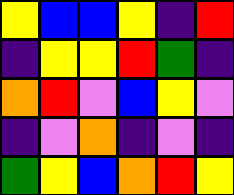[["yellow", "blue", "blue", "yellow", "indigo", "red"], ["indigo", "yellow", "yellow", "red", "green", "indigo"], ["orange", "red", "violet", "blue", "yellow", "violet"], ["indigo", "violet", "orange", "indigo", "violet", "indigo"], ["green", "yellow", "blue", "orange", "red", "yellow"]]